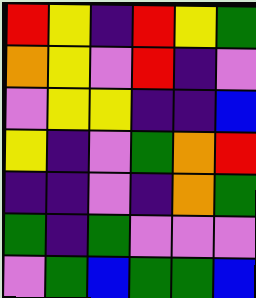[["red", "yellow", "indigo", "red", "yellow", "green"], ["orange", "yellow", "violet", "red", "indigo", "violet"], ["violet", "yellow", "yellow", "indigo", "indigo", "blue"], ["yellow", "indigo", "violet", "green", "orange", "red"], ["indigo", "indigo", "violet", "indigo", "orange", "green"], ["green", "indigo", "green", "violet", "violet", "violet"], ["violet", "green", "blue", "green", "green", "blue"]]